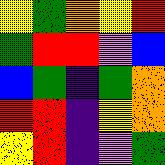[["yellow", "green", "orange", "yellow", "red"], ["green", "red", "red", "violet", "blue"], ["blue", "green", "indigo", "green", "orange"], ["red", "red", "indigo", "yellow", "orange"], ["yellow", "red", "indigo", "violet", "green"]]